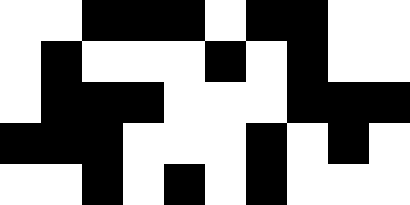[["white", "white", "black", "black", "black", "white", "black", "black", "white", "white"], ["white", "black", "white", "white", "white", "black", "white", "black", "white", "white"], ["white", "black", "black", "black", "white", "white", "white", "black", "black", "black"], ["black", "black", "black", "white", "white", "white", "black", "white", "black", "white"], ["white", "white", "black", "white", "black", "white", "black", "white", "white", "white"]]